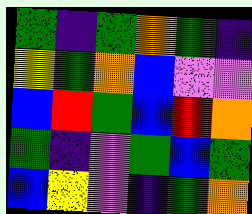[["green", "indigo", "green", "orange", "green", "indigo"], ["yellow", "green", "orange", "blue", "violet", "violet"], ["blue", "red", "green", "blue", "red", "orange"], ["green", "indigo", "violet", "green", "blue", "green"], ["blue", "yellow", "violet", "indigo", "green", "orange"]]